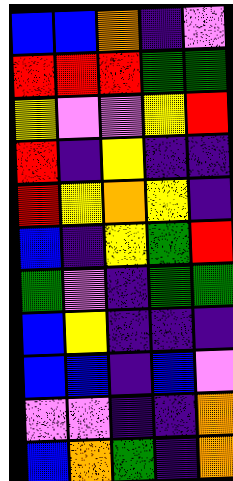[["blue", "blue", "orange", "indigo", "violet"], ["red", "red", "red", "green", "green"], ["yellow", "violet", "violet", "yellow", "red"], ["red", "indigo", "yellow", "indigo", "indigo"], ["red", "yellow", "orange", "yellow", "indigo"], ["blue", "indigo", "yellow", "green", "red"], ["green", "violet", "indigo", "green", "green"], ["blue", "yellow", "indigo", "indigo", "indigo"], ["blue", "blue", "indigo", "blue", "violet"], ["violet", "violet", "indigo", "indigo", "orange"], ["blue", "orange", "green", "indigo", "orange"]]